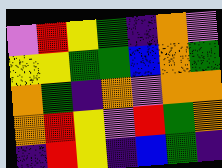[["violet", "red", "yellow", "green", "indigo", "orange", "violet"], ["yellow", "yellow", "green", "green", "blue", "orange", "green"], ["orange", "green", "indigo", "orange", "violet", "orange", "orange"], ["orange", "red", "yellow", "violet", "red", "green", "orange"], ["indigo", "red", "yellow", "indigo", "blue", "green", "indigo"]]